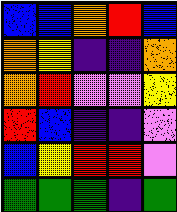[["blue", "blue", "orange", "red", "blue"], ["orange", "yellow", "indigo", "indigo", "orange"], ["orange", "red", "violet", "violet", "yellow"], ["red", "blue", "indigo", "indigo", "violet"], ["blue", "yellow", "red", "red", "violet"], ["green", "green", "green", "indigo", "green"]]